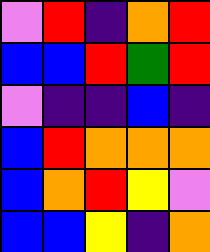[["violet", "red", "indigo", "orange", "red"], ["blue", "blue", "red", "green", "red"], ["violet", "indigo", "indigo", "blue", "indigo"], ["blue", "red", "orange", "orange", "orange"], ["blue", "orange", "red", "yellow", "violet"], ["blue", "blue", "yellow", "indigo", "orange"]]